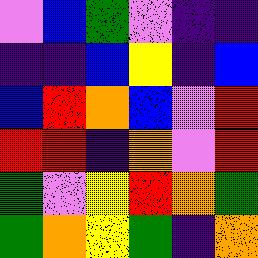[["violet", "blue", "green", "violet", "indigo", "indigo"], ["indigo", "indigo", "blue", "yellow", "indigo", "blue"], ["blue", "red", "orange", "blue", "violet", "red"], ["red", "red", "indigo", "orange", "violet", "red"], ["green", "violet", "yellow", "red", "orange", "green"], ["green", "orange", "yellow", "green", "indigo", "orange"]]